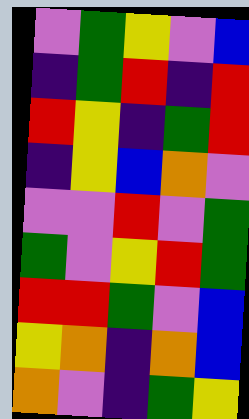[["violet", "green", "yellow", "violet", "blue"], ["indigo", "green", "red", "indigo", "red"], ["red", "yellow", "indigo", "green", "red"], ["indigo", "yellow", "blue", "orange", "violet"], ["violet", "violet", "red", "violet", "green"], ["green", "violet", "yellow", "red", "green"], ["red", "red", "green", "violet", "blue"], ["yellow", "orange", "indigo", "orange", "blue"], ["orange", "violet", "indigo", "green", "yellow"]]